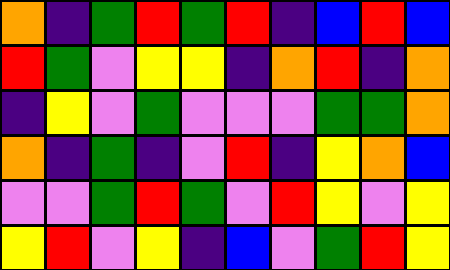[["orange", "indigo", "green", "red", "green", "red", "indigo", "blue", "red", "blue"], ["red", "green", "violet", "yellow", "yellow", "indigo", "orange", "red", "indigo", "orange"], ["indigo", "yellow", "violet", "green", "violet", "violet", "violet", "green", "green", "orange"], ["orange", "indigo", "green", "indigo", "violet", "red", "indigo", "yellow", "orange", "blue"], ["violet", "violet", "green", "red", "green", "violet", "red", "yellow", "violet", "yellow"], ["yellow", "red", "violet", "yellow", "indigo", "blue", "violet", "green", "red", "yellow"]]